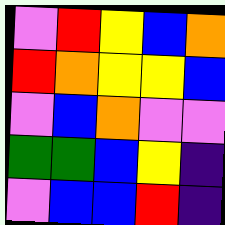[["violet", "red", "yellow", "blue", "orange"], ["red", "orange", "yellow", "yellow", "blue"], ["violet", "blue", "orange", "violet", "violet"], ["green", "green", "blue", "yellow", "indigo"], ["violet", "blue", "blue", "red", "indigo"]]